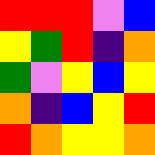[["red", "red", "red", "violet", "blue"], ["yellow", "green", "red", "indigo", "orange"], ["green", "violet", "yellow", "blue", "yellow"], ["orange", "indigo", "blue", "yellow", "red"], ["red", "orange", "yellow", "yellow", "orange"]]